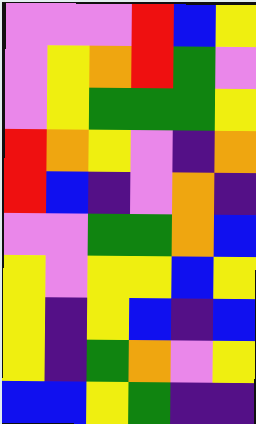[["violet", "violet", "violet", "red", "blue", "yellow"], ["violet", "yellow", "orange", "red", "green", "violet"], ["violet", "yellow", "green", "green", "green", "yellow"], ["red", "orange", "yellow", "violet", "indigo", "orange"], ["red", "blue", "indigo", "violet", "orange", "indigo"], ["violet", "violet", "green", "green", "orange", "blue"], ["yellow", "violet", "yellow", "yellow", "blue", "yellow"], ["yellow", "indigo", "yellow", "blue", "indigo", "blue"], ["yellow", "indigo", "green", "orange", "violet", "yellow"], ["blue", "blue", "yellow", "green", "indigo", "indigo"]]